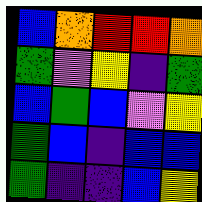[["blue", "orange", "red", "red", "orange"], ["green", "violet", "yellow", "indigo", "green"], ["blue", "green", "blue", "violet", "yellow"], ["green", "blue", "indigo", "blue", "blue"], ["green", "indigo", "indigo", "blue", "yellow"]]